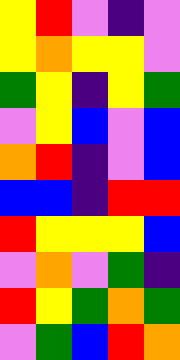[["yellow", "red", "violet", "indigo", "violet"], ["yellow", "orange", "yellow", "yellow", "violet"], ["green", "yellow", "indigo", "yellow", "green"], ["violet", "yellow", "blue", "violet", "blue"], ["orange", "red", "indigo", "violet", "blue"], ["blue", "blue", "indigo", "red", "red"], ["red", "yellow", "yellow", "yellow", "blue"], ["violet", "orange", "violet", "green", "indigo"], ["red", "yellow", "green", "orange", "green"], ["violet", "green", "blue", "red", "orange"]]